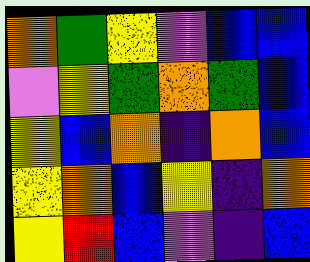[["orange", "green", "yellow", "violet", "blue", "blue"], ["violet", "yellow", "green", "orange", "green", "blue"], ["yellow", "blue", "orange", "indigo", "orange", "blue"], ["yellow", "orange", "blue", "yellow", "indigo", "orange"], ["yellow", "red", "blue", "violet", "indigo", "blue"]]